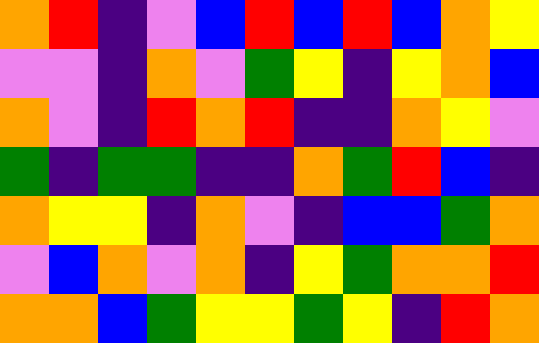[["orange", "red", "indigo", "violet", "blue", "red", "blue", "red", "blue", "orange", "yellow"], ["violet", "violet", "indigo", "orange", "violet", "green", "yellow", "indigo", "yellow", "orange", "blue"], ["orange", "violet", "indigo", "red", "orange", "red", "indigo", "indigo", "orange", "yellow", "violet"], ["green", "indigo", "green", "green", "indigo", "indigo", "orange", "green", "red", "blue", "indigo"], ["orange", "yellow", "yellow", "indigo", "orange", "violet", "indigo", "blue", "blue", "green", "orange"], ["violet", "blue", "orange", "violet", "orange", "indigo", "yellow", "green", "orange", "orange", "red"], ["orange", "orange", "blue", "green", "yellow", "yellow", "green", "yellow", "indigo", "red", "orange"]]